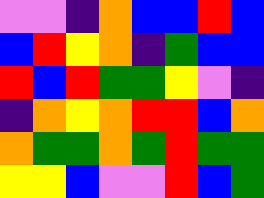[["violet", "violet", "indigo", "orange", "blue", "blue", "red", "blue"], ["blue", "red", "yellow", "orange", "indigo", "green", "blue", "blue"], ["red", "blue", "red", "green", "green", "yellow", "violet", "indigo"], ["indigo", "orange", "yellow", "orange", "red", "red", "blue", "orange"], ["orange", "green", "green", "orange", "green", "red", "green", "green"], ["yellow", "yellow", "blue", "violet", "violet", "red", "blue", "green"]]